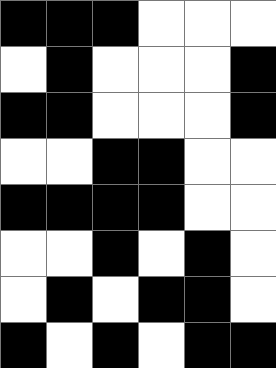[["black", "black", "black", "white", "white", "white"], ["white", "black", "white", "white", "white", "black"], ["black", "black", "white", "white", "white", "black"], ["white", "white", "black", "black", "white", "white"], ["black", "black", "black", "black", "white", "white"], ["white", "white", "black", "white", "black", "white"], ["white", "black", "white", "black", "black", "white"], ["black", "white", "black", "white", "black", "black"]]